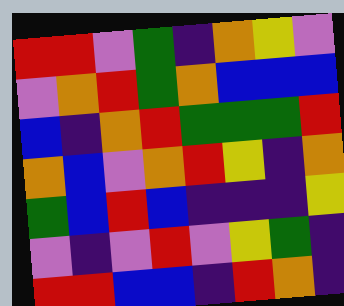[["red", "red", "violet", "green", "indigo", "orange", "yellow", "violet"], ["violet", "orange", "red", "green", "orange", "blue", "blue", "blue"], ["blue", "indigo", "orange", "red", "green", "green", "green", "red"], ["orange", "blue", "violet", "orange", "red", "yellow", "indigo", "orange"], ["green", "blue", "red", "blue", "indigo", "indigo", "indigo", "yellow"], ["violet", "indigo", "violet", "red", "violet", "yellow", "green", "indigo"], ["red", "red", "blue", "blue", "indigo", "red", "orange", "indigo"]]